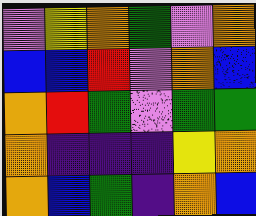[["violet", "yellow", "orange", "green", "violet", "orange"], ["blue", "blue", "red", "violet", "orange", "blue"], ["orange", "red", "green", "violet", "green", "green"], ["orange", "indigo", "indigo", "indigo", "yellow", "orange"], ["orange", "blue", "green", "indigo", "orange", "blue"]]